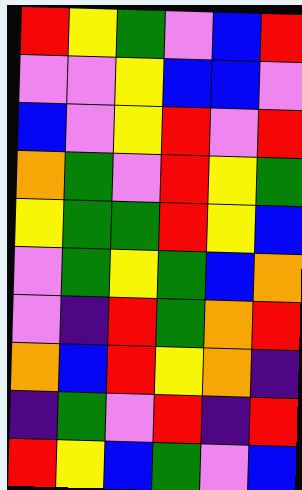[["red", "yellow", "green", "violet", "blue", "red"], ["violet", "violet", "yellow", "blue", "blue", "violet"], ["blue", "violet", "yellow", "red", "violet", "red"], ["orange", "green", "violet", "red", "yellow", "green"], ["yellow", "green", "green", "red", "yellow", "blue"], ["violet", "green", "yellow", "green", "blue", "orange"], ["violet", "indigo", "red", "green", "orange", "red"], ["orange", "blue", "red", "yellow", "orange", "indigo"], ["indigo", "green", "violet", "red", "indigo", "red"], ["red", "yellow", "blue", "green", "violet", "blue"]]